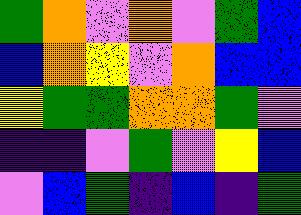[["green", "orange", "violet", "orange", "violet", "green", "blue"], ["blue", "orange", "yellow", "violet", "orange", "blue", "blue"], ["yellow", "green", "green", "orange", "orange", "green", "violet"], ["indigo", "indigo", "violet", "green", "violet", "yellow", "blue"], ["violet", "blue", "green", "indigo", "blue", "indigo", "green"]]